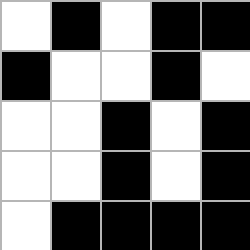[["white", "black", "white", "black", "black"], ["black", "white", "white", "black", "white"], ["white", "white", "black", "white", "black"], ["white", "white", "black", "white", "black"], ["white", "black", "black", "black", "black"]]